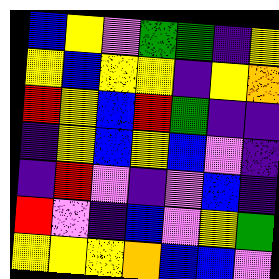[["blue", "yellow", "violet", "green", "green", "indigo", "yellow"], ["yellow", "blue", "yellow", "yellow", "indigo", "yellow", "orange"], ["red", "yellow", "blue", "red", "green", "indigo", "indigo"], ["indigo", "yellow", "blue", "yellow", "blue", "violet", "indigo"], ["indigo", "red", "violet", "indigo", "violet", "blue", "indigo"], ["red", "violet", "indigo", "blue", "violet", "yellow", "green"], ["yellow", "yellow", "yellow", "orange", "blue", "blue", "violet"]]